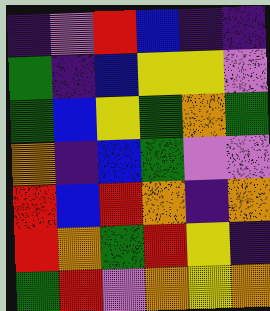[["indigo", "violet", "red", "blue", "indigo", "indigo"], ["green", "indigo", "blue", "yellow", "yellow", "violet"], ["green", "blue", "yellow", "green", "orange", "green"], ["orange", "indigo", "blue", "green", "violet", "violet"], ["red", "blue", "red", "orange", "indigo", "orange"], ["red", "orange", "green", "red", "yellow", "indigo"], ["green", "red", "violet", "orange", "yellow", "orange"]]